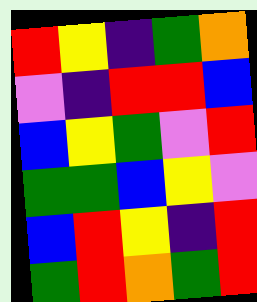[["red", "yellow", "indigo", "green", "orange"], ["violet", "indigo", "red", "red", "blue"], ["blue", "yellow", "green", "violet", "red"], ["green", "green", "blue", "yellow", "violet"], ["blue", "red", "yellow", "indigo", "red"], ["green", "red", "orange", "green", "red"]]